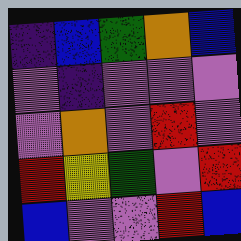[["indigo", "blue", "green", "orange", "blue"], ["violet", "indigo", "violet", "violet", "violet"], ["violet", "orange", "violet", "red", "violet"], ["red", "yellow", "green", "violet", "red"], ["blue", "violet", "violet", "red", "blue"]]